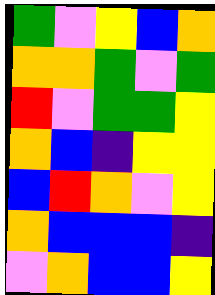[["green", "violet", "yellow", "blue", "orange"], ["orange", "orange", "green", "violet", "green"], ["red", "violet", "green", "green", "yellow"], ["orange", "blue", "indigo", "yellow", "yellow"], ["blue", "red", "orange", "violet", "yellow"], ["orange", "blue", "blue", "blue", "indigo"], ["violet", "orange", "blue", "blue", "yellow"]]